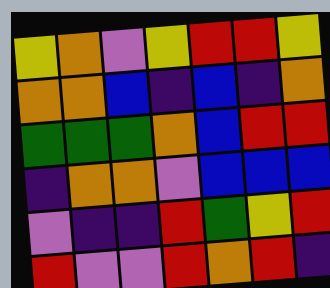[["yellow", "orange", "violet", "yellow", "red", "red", "yellow"], ["orange", "orange", "blue", "indigo", "blue", "indigo", "orange"], ["green", "green", "green", "orange", "blue", "red", "red"], ["indigo", "orange", "orange", "violet", "blue", "blue", "blue"], ["violet", "indigo", "indigo", "red", "green", "yellow", "red"], ["red", "violet", "violet", "red", "orange", "red", "indigo"]]